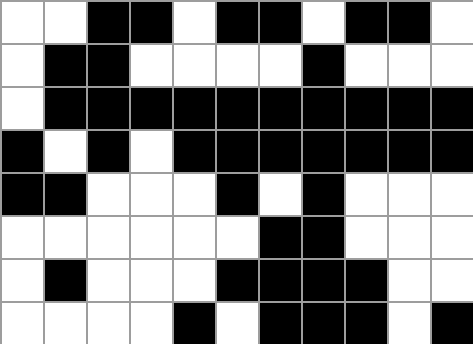[["white", "white", "black", "black", "white", "black", "black", "white", "black", "black", "white"], ["white", "black", "black", "white", "white", "white", "white", "black", "white", "white", "white"], ["white", "black", "black", "black", "black", "black", "black", "black", "black", "black", "black"], ["black", "white", "black", "white", "black", "black", "black", "black", "black", "black", "black"], ["black", "black", "white", "white", "white", "black", "white", "black", "white", "white", "white"], ["white", "white", "white", "white", "white", "white", "black", "black", "white", "white", "white"], ["white", "black", "white", "white", "white", "black", "black", "black", "black", "white", "white"], ["white", "white", "white", "white", "black", "white", "black", "black", "black", "white", "black"]]